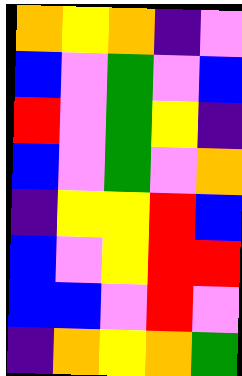[["orange", "yellow", "orange", "indigo", "violet"], ["blue", "violet", "green", "violet", "blue"], ["red", "violet", "green", "yellow", "indigo"], ["blue", "violet", "green", "violet", "orange"], ["indigo", "yellow", "yellow", "red", "blue"], ["blue", "violet", "yellow", "red", "red"], ["blue", "blue", "violet", "red", "violet"], ["indigo", "orange", "yellow", "orange", "green"]]